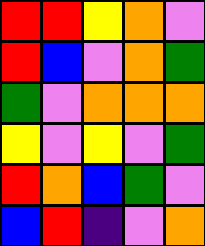[["red", "red", "yellow", "orange", "violet"], ["red", "blue", "violet", "orange", "green"], ["green", "violet", "orange", "orange", "orange"], ["yellow", "violet", "yellow", "violet", "green"], ["red", "orange", "blue", "green", "violet"], ["blue", "red", "indigo", "violet", "orange"]]